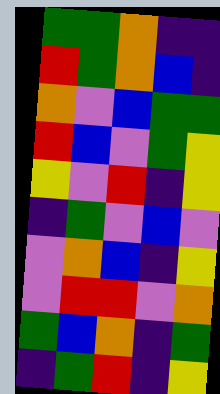[["green", "green", "orange", "indigo", "indigo"], ["red", "green", "orange", "blue", "indigo"], ["orange", "violet", "blue", "green", "green"], ["red", "blue", "violet", "green", "yellow"], ["yellow", "violet", "red", "indigo", "yellow"], ["indigo", "green", "violet", "blue", "violet"], ["violet", "orange", "blue", "indigo", "yellow"], ["violet", "red", "red", "violet", "orange"], ["green", "blue", "orange", "indigo", "green"], ["indigo", "green", "red", "indigo", "yellow"]]